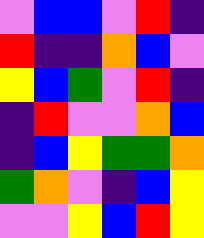[["violet", "blue", "blue", "violet", "red", "indigo"], ["red", "indigo", "indigo", "orange", "blue", "violet"], ["yellow", "blue", "green", "violet", "red", "indigo"], ["indigo", "red", "violet", "violet", "orange", "blue"], ["indigo", "blue", "yellow", "green", "green", "orange"], ["green", "orange", "violet", "indigo", "blue", "yellow"], ["violet", "violet", "yellow", "blue", "red", "yellow"]]